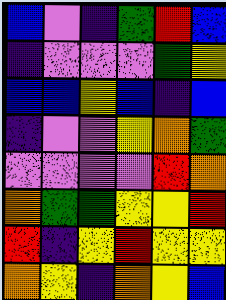[["blue", "violet", "indigo", "green", "red", "blue"], ["indigo", "violet", "violet", "violet", "green", "yellow"], ["blue", "blue", "yellow", "blue", "indigo", "blue"], ["indigo", "violet", "violet", "yellow", "orange", "green"], ["violet", "violet", "violet", "violet", "red", "orange"], ["orange", "green", "green", "yellow", "yellow", "red"], ["red", "indigo", "yellow", "red", "yellow", "yellow"], ["orange", "yellow", "indigo", "orange", "yellow", "blue"]]